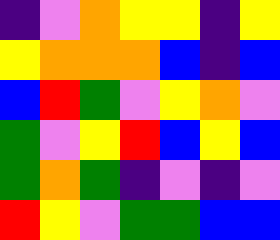[["indigo", "violet", "orange", "yellow", "yellow", "indigo", "yellow"], ["yellow", "orange", "orange", "orange", "blue", "indigo", "blue"], ["blue", "red", "green", "violet", "yellow", "orange", "violet"], ["green", "violet", "yellow", "red", "blue", "yellow", "blue"], ["green", "orange", "green", "indigo", "violet", "indigo", "violet"], ["red", "yellow", "violet", "green", "green", "blue", "blue"]]